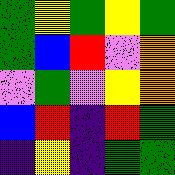[["green", "yellow", "green", "yellow", "green"], ["green", "blue", "red", "violet", "orange"], ["violet", "green", "violet", "yellow", "orange"], ["blue", "red", "indigo", "red", "green"], ["indigo", "yellow", "indigo", "green", "green"]]